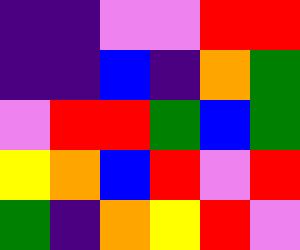[["indigo", "indigo", "violet", "violet", "red", "red"], ["indigo", "indigo", "blue", "indigo", "orange", "green"], ["violet", "red", "red", "green", "blue", "green"], ["yellow", "orange", "blue", "red", "violet", "red"], ["green", "indigo", "orange", "yellow", "red", "violet"]]